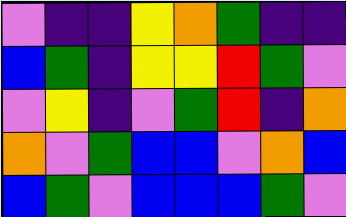[["violet", "indigo", "indigo", "yellow", "orange", "green", "indigo", "indigo"], ["blue", "green", "indigo", "yellow", "yellow", "red", "green", "violet"], ["violet", "yellow", "indigo", "violet", "green", "red", "indigo", "orange"], ["orange", "violet", "green", "blue", "blue", "violet", "orange", "blue"], ["blue", "green", "violet", "blue", "blue", "blue", "green", "violet"]]